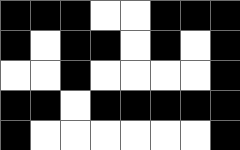[["black", "black", "black", "white", "white", "black", "black", "black"], ["black", "white", "black", "black", "white", "black", "white", "black"], ["white", "white", "black", "white", "white", "white", "white", "black"], ["black", "black", "white", "black", "black", "black", "black", "black"], ["black", "white", "white", "white", "white", "white", "white", "black"]]